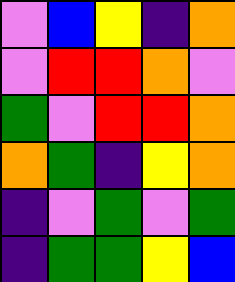[["violet", "blue", "yellow", "indigo", "orange"], ["violet", "red", "red", "orange", "violet"], ["green", "violet", "red", "red", "orange"], ["orange", "green", "indigo", "yellow", "orange"], ["indigo", "violet", "green", "violet", "green"], ["indigo", "green", "green", "yellow", "blue"]]